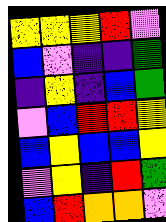[["yellow", "yellow", "yellow", "red", "violet"], ["blue", "violet", "indigo", "indigo", "green"], ["indigo", "yellow", "indigo", "blue", "green"], ["violet", "blue", "red", "red", "yellow"], ["blue", "yellow", "blue", "blue", "yellow"], ["violet", "yellow", "indigo", "red", "green"], ["blue", "red", "orange", "orange", "violet"]]